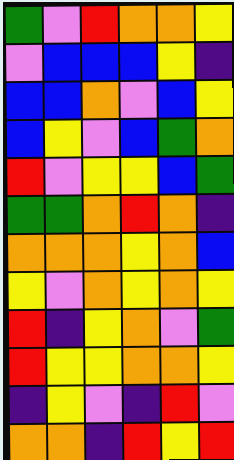[["green", "violet", "red", "orange", "orange", "yellow"], ["violet", "blue", "blue", "blue", "yellow", "indigo"], ["blue", "blue", "orange", "violet", "blue", "yellow"], ["blue", "yellow", "violet", "blue", "green", "orange"], ["red", "violet", "yellow", "yellow", "blue", "green"], ["green", "green", "orange", "red", "orange", "indigo"], ["orange", "orange", "orange", "yellow", "orange", "blue"], ["yellow", "violet", "orange", "yellow", "orange", "yellow"], ["red", "indigo", "yellow", "orange", "violet", "green"], ["red", "yellow", "yellow", "orange", "orange", "yellow"], ["indigo", "yellow", "violet", "indigo", "red", "violet"], ["orange", "orange", "indigo", "red", "yellow", "red"]]